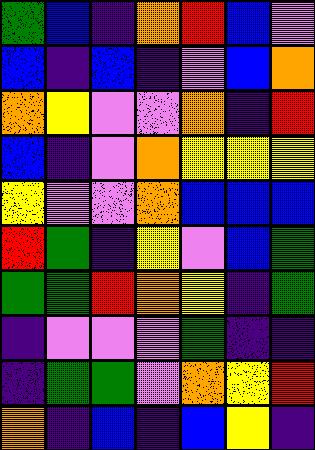[["green", "blue", "indigo", "orange", "red", "blue", "violet"], ["blue", "indigo", "blue", "indigo", "violet", "blue", "orange"], ["orange", "yellow", "violet", "violet", "orange", "indigo", "red"], ["blue", "indigo", "violet", "orange", "yellow", "yellow", "yellow"], ["yellow", "violet", "violet", "orange", "blue", "blue", "blue"], ["red", "green", "indigo", "yellow", "violet", "blue", "green"], ["green", "green", "red", "orange", "yellow", "indigo", "green"], ["indigo", "violet", "violet", "violet", "green", "indigo", "indigo"], ["indigo", "green", "green", "violet", "orange", "yellow", "red"], ["orange", "indigo", "blue", "indigo", "blue", "yellow", "indigo"]]